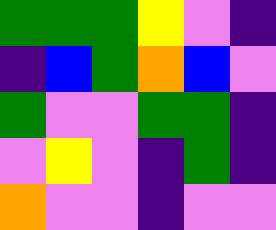[["green", "green", "green", "yellow", "violet", "indigo"], ["indigo", "blue", "green", "orange", "blue", "violet"], ["green", "violet", "violet", "green", "green", "indigo"], ["violet", "yellow", "violet", "indigo", "green", "indigo"], ["orange", "violet", "violet", "indigo", "violet", "violet"]]